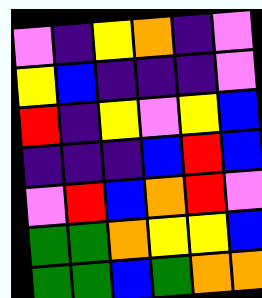[["violet", "indigo", "yellow", "orange", "indigo", "violet"], ["yellow", "blue", "indigo", "indigo", "indigo", "violet"], ["red", "indigo", "yellow", "violet", "yellow", "blue"], ["indigo", "indigo", "indigo", "blue", "red", "blue"], ["violet", "red", "blue", "orange", "red", "violet"], ["green", "green", "orange", "yellow", "yellow", "blue"], ["green", "green", "blue", "green", "orange", "orange"]]